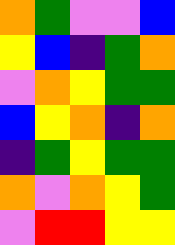[["orange", "green", "violet", "violet", "blue"], ["yellow", "blue", "indigo", "green", "orange"], ["violet", "orange", "yellow", "green", "green"], ["blue", "yellow", "orange", "indigo", "orange"], ["indigo", "green", "yellow", "green", "green"], ["orange", "violet", "orange", "yellow", "green"], ["violet", "red", "red", "yellow", "yellow"]]